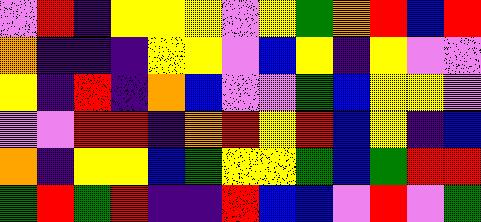[["violet", "red", "indigo", "yellow", "yellow", "yellow", "violet", "yellow", "green", "orange", "red", "blue", "red"], ["orange", "indigo", "indigo", "indigo", "yellow", "yellow", "violet", "blue", "yellow", "indigo", "yellow", "violet", "violet"], ["yellow", "indigo", "red", "indigo", "orange", "blue", "violet", "violet", "green", "blue", "yellow", "yellow", "violet"], ["violet", "violet", "red", "red", "indigo", "orange", "red", "yellow", "red", "blue", "yellow", "indigo", "blue"], ["orange", "indigo", "yellow", "yellow", "blue", "green", "yellow", "yellow", "green", "blue", "green", "red", "red"], ["green", "red", "green", "red", "indigo", "indigo", "red", "blue", "blue", "violet", "red", "violet", "green"]]